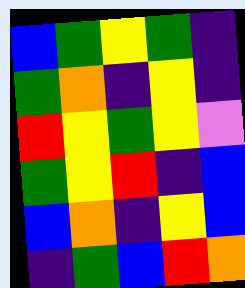[["blue", "green", "yellow", "green", "indigo"], ["green", "orange", "indigo", "yellow", "indigo"], ["red", "yellow", "green", "yellow", "violet"], ["green", "yellow", "red", "indigo", "blue"], ["blue", "orange", "indigo", "yellow", "blue"], ["indigo", "green", "blue", "red", "orange"]]